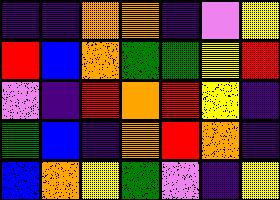[["indigo", "indigo", "orange", "orange", "indigo", "violet", "yellow"], ["red", "blue", "orange", "green", "green", "yellow", "red"], ["violet", "indigo", "red", "orange", "red", "yellow", "indigo"], ["green", "blue", "indigo", "orange", "red", "orange", "indigo"], ["blue", "orange", "yellow", "green", "violet", "indigo", "yellow"]]